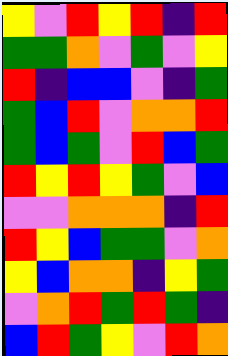[["yellow", "violet", "red", "yellow", "red", "indigo", "red"], ["green", "green", "orange", "violet", "green", "violet", "yellow"], ["red", "indigo", "blue", "blue", "violet", "indigo", "green"], ["green", "blue", "red", "violet", "orange", "orange", "red"], ["green", "blue", "green", "violet", "red", "blue", "green"], ["red", "yellow", "red", "yellow", "green", "violet", "blue"], ["violet", "violet", "orange", "orange", "orange", "indigo", "red"], ["red", "yellow", "blue", "green", "green", "violet", "orange"], ["yellow", "blue", "orange", "orange", "indigo", "yellow", "green"], ["violet", "orange", "red", "green", "red", "green", "indigo"], ["blue", "red", "green", "yellow", "violet", "red", "orange"]]